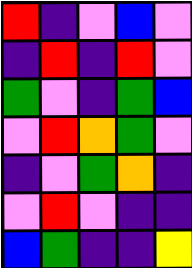[["red", "indigo", "violet", "blue", "violet"], ["indigo", "red", "indigo", "red", "violet"], ["green", "violet", "indigo", "green", "blue"], ["violet", "red", "orange", "green", "violet"], ["indigo", "violet", "green", "orange", "indigo"], ["violet", "red", "violet", "indigo", "indigo"], ["blue", "green", "indigo", "indigo", "yellow"]]